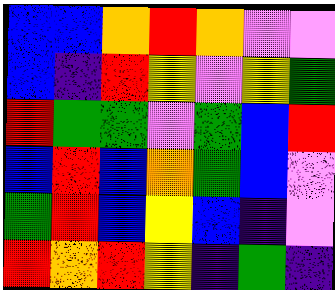[["blue", "blue", "orange", "red", "orange", "violet", "violet"], ["blue", "indigo", "red", "yellow", "violet", "yellow", "green"], ["red", "green", "green", "violet", "green", "blue", "red"], ["blue", "red", "blue", "orange", "green", "blue", "violet"], ["green", "red", "blue", "yellow", "blue", "indigo", "violet"], ["red", "orange", "red", "yellow", "indigo", "green", "indigo"]]